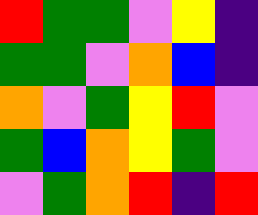[["red", "green", "green", "violet", "yellow", "indigo"], ["green", "green", "violet", "orange", "blue", "indigo"], ["orange", "violet", "green", "yellow", "red", "violet"], ["green", "blue", "orange", "yellow", "green", "violet"], ["violet", "green", "orange", "red", "indigo", "red"]]